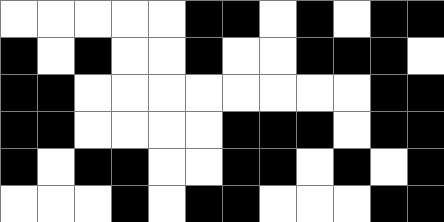[["white", "white", "white", "white", "white", "black", "black", "white", "black", "white", "black", "black"], ["black", "white", "black", "white", "white", "black", "white", "white", "black", "black", "black", "white"], ["black", "black", "white", "white", "white", "white", "white", "white", "white", "white", "black", "black"], ["black", "black", "white", "white", "white", "white", "black", "black", "black", "white", "black", "black"], ["black", "white", "black", "black", "white", "white", "black", "black", "white", "black", "white", "black"], ["white", "white", "white", "black", "white", "black", "black", "white", "white", "white", "black", "black"]]